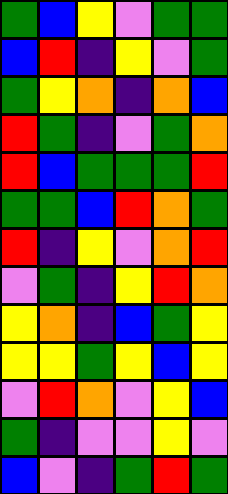[["green", "blue", "yellow", "violet", "green", "green"], ["blue", "red", "indigo", "yellow", "violet", "green"], ["green", "yellow", "orange", "indigo", "orange", "blue"], ["red", "green", "indigo", "violet", "green", "orange"], ["red", "blue", "green", "green", "green", "red"], ["green", "green", "blue", "red", "orange", "green"], ["red", "indigo", "yellow", "violet", "orange", "red"], ["violet", "green", "indigo", "yellow", "red", "orange"], ["yellow", "orange", "indigo", "blue", "green", "yellow"], ["yellow", "yellow", "green", "yellow", "blue", "yellow"], ["violet", "red", "orange", "violet", "yellow", "blue"], ["green", "indigo", "violet", "violet", "yellow", "violet"], ["blue", "violet", "indigo", "green", "red", "green"]]